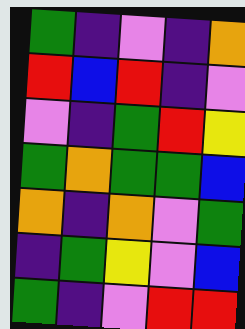[["green", "indigo", "violet", "indigo", "orange"], ["red", "blue", "red", "indigo", "violet"], ["violet", "indigo", "green", "red", "yellow"], ["green", "orange", "green", "green", "blue"], ["orange", "indigo", "orange", "violet", "green"], ["indigo", "green", "yellow", "violet", "blue"], ["green", "indigo", "violet", "red", "red"]]